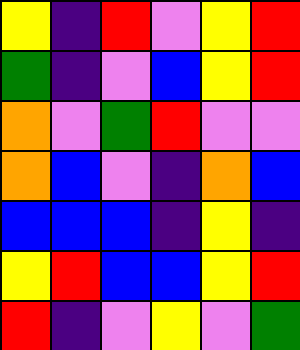[["yellow", "indigo", "red", "violet", "yellow", "red"], ["green", "indigo", "violet", "blue", "yellow", "red"], ["orange", "violet", "green", "red", "violet", "violet"], ["orange", "blue", "violet", "indigo", "orange", "blue"], ["blue", "blue", "blue", "indigo", "yellow", "indigo"], ["yellow", "red", "blue", "blue", "yellow", "red"], ["red", "indigo", "violet", "yellow", "violet", "green"]]